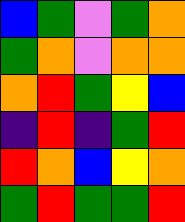[["blue", "green", "violet", "green", "orange"], ["green", "orange", "violet", "orange", "orange"], ["orange", "red", "green", "yellow", "blue"], ["indigo", "red", "indigo", "green", "red"], ["red", "orange", "blue", "yellow", "orange"], ["green", "red", "green", "green", "red"]]